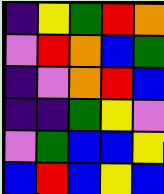[["indigo", "yellow", "green", "red", "orange"], ["violet", "red", "orange", "blue", "green"], ["indigo", "violet", "orange", "red", "blue"], ["indigo", "indigo", "green", "yellow", "violet"], ["violet", "green", "blue", "blue", "yellow"], ["blue", "red", "blue", "yellow", "blue"]]